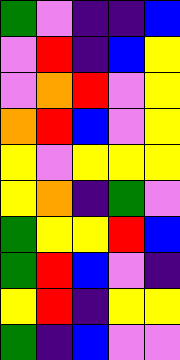[["green", "violet", "indigo", "indigo", "blue"], ["violet", "red", "indigo", "blue", "yellow"], ["violet", "orange", "red", "violet", "yellow"], ["orange", "red", "blue", "violet", "yellow"], ["yellow", "violet", "yellow", "yellow", "yellow"], ["yellow", "orange", "indigo", "green", "violet"], ["green", "yellow", "yellow", "red", "blue"], ["green", "red", "blue", "violet", "indigo"], ["yellow", "red", "indigo", "yellow", "yellow"], ["green", "indigo", "blue", "violet", "violet"]]